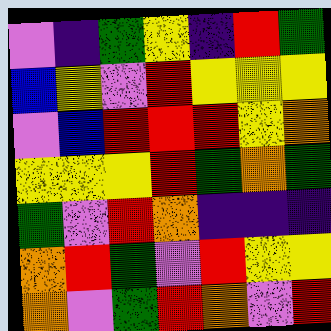[["violet", "indigo", "green", "yellow", "indigo", "red", "green"], ["blue", "yellow", "violet", "red", "yellow", "yellow", "yellow"], ["violet", "blue", "red", "red", "red", "yellow", "orange"], ["yellow", "yellow", "yellow", "red", "green", "orange", "green"], ["green", "violet", "red", "orange", "indigo", "indigo", "indigo"], ["orange", "red", "green", "violet", "red", "yellow", "yellow"], ["orange", "violet", "green", "red", "orange", "violet", "red"]]